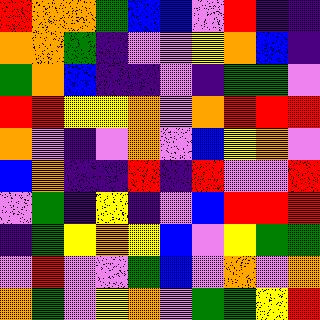[["red", "orange", "orange", "green", "blue", "blue", "violet", "red", "indigo", "indigo"], ["orange", "orange", "green", "indigo", "violet", "violet", "yellow", "orange", "blue", "indigo"], ["green", "orange", "blue", "indigo", "indigo", "violet", "indigo", "green", "green", "violet"], ["red", "red", "yellow", "yellow", "orange", "violet", "orange", "red", "red", "red"], ["orange", "violet", "indigo", "violet", "orange", "violet", "blue", "yellow", "orange", "violet"], ["blue", "orange", "indigo", "indigo", "red", "indigo", "red", "violet", "violet", "red"], ["violet", "green", "indigo", "yellow", "indigo", "violet", "blue", "red", "red", "red"], ["indigo", "green", "yellow", "orange", "yellow", "blue", "violet", "yellow", "green", "green"], ["violet", "red", "violet", "violet", "green", "blue", "violet", "orange", "violet", "orange"], ["orange", "green", "violet", "yellow", "orange", "violet", "green", "green", "yellow", "red"]]